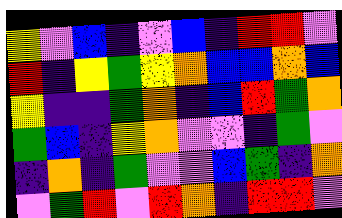[["yellow", "violet", "blue", "indigo", "violet", "blue", "indigo", "red", "red", "violet"], ["red", "indigo", "yellow", "green", "yellow", "orange", "blue", "blue", "orange", "blue"], ["yellow", "indigo", "indigo", "green", "orange", "indigo", "blue", "red", "green", "orange"], ["green", "blue", "indigo", "yellow", "orange", "violet", "violet", "indigo", "green", "violet"], ["indigo", "orange", "indigo", "green", "violet", "violet", "blue", "green", "indigo", "orange"], ["violet", "green", "red", "violet", "red", "orange", "indigo", "red", "red", "violet"]]